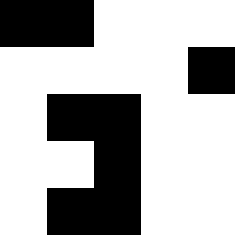[["black", "black", "white", "white", "white"], ["white", "white", "white", "white", "black"], ["white", "black", "black", "white", "white"], ["white", "white", "black", "white", "white"], ["white", "black", "black", "white", "white"]]